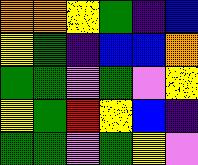[["orange", "orange", "yellow", "green", "indigo", "blue"], ["yellow", "green", "indigo", "blue", "blue", "orange"], ["green", "green", "violet", "green", "violet", "yellow"], ["yellow", "green", "red", "yellow", "blue", "indigo"], ["green", "green", "violet", "green", "yellow", "violet"]]